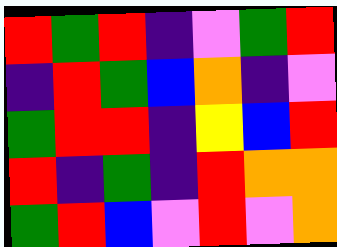[["red", "green", "red", "indigo", "violet", "green", "red"], ["indigo", "red", "green", "blue", "orange", "indigo", "violet"], ["green", "red", "red", "indigo", "yellow", "blue", "red"], ["red", "indigo", "green", "indigo", "red", "orange", "orange"], ["green", "red", "blue", "violet", "red", "violet", "orange"]]